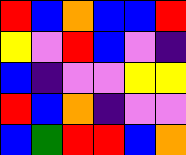[["red", "blue", "orange", "blue", "blue", "red"], ["yellow", "violet", "red", "blue", "violet", "indigo"], ["blue", "indigo", "violet", "violet", "yellow", "yellow"], ["red", "blue", "orange", "indigo", "violet", "violet"], ["blue", "green", "red", "red", "blue", "orange"]]